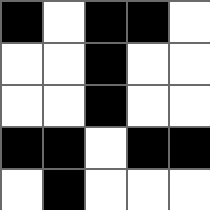[["black", "white", "black", "black", "white"], ["white", "white", "black", "white", "white"], ["white", "white", "black", "white", "white"], ["black", "black", "white", "black", "black"], ["white", "black", "white", "white", "white"]]